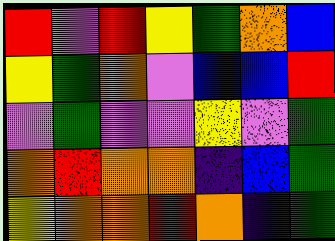[["red", "violet", "red", "yellow", "green", "orange", "blue"], ["yellow", "green", "orange", "violet", "blue", "blue", "red"], ["violet", "green", "violet", "violet", "yellow", "violet", "green"], ["orange", "red", "orange", "orange", "indigo", "blue", "green"], ["yellow", "orange", "orange", "red", "orange", "indigo", "green"]]